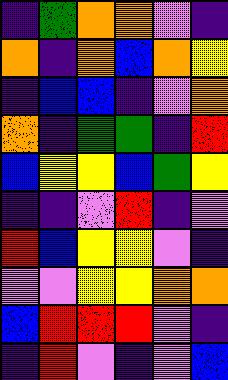[["indigo", "green", "orange", "orange", "violet", "indigo"], ["orange", "indigo", "orange", "blue", "orange", "yellow"], ["indigo", "blue", "blue", "indigo", "violet", "orange"], ["orange", "indigo", "green", "green", "indigo", "red"], ["blue", "yellow", "yellow", "blue", "green", "yellow"], ["indigo", "indigo", "violet", "red", "indigo", "violet"], ["red", "blue", "yellow", "yellow", "violet", "indigo"], ["violet", "violet", "yellow", "yellow", "orange", "orange"], ["blue", "red", "red", "red", "violet", "indigo"], ["indigo", "red", "violet", "indigo", "violet", "blue"]]